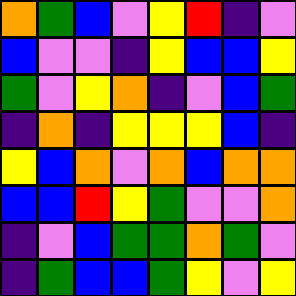[["orange", "green", "blue", "violet", "yellow", "red", "indigo", "violet"], ["blue", "violet", "violet", "indigo", "yellow", "blue", "blue", "yellow"], ["green", "violet", "yellow", "orange", "indigo", "violet", "blue", "green"], ["indigo", "orange", "indigo", "yellow", "yellow", "yellow", "blue", "indigo"], ["yellow", "blue", "orange", "violet", "orange", "blue", "orange", "orange"], ["blue", "blue", "red", "yellow", "green", "violet", "violet", "orange"], ["indigo", "violet", "blue", "green", "green", "orange", "green", "violet"], ["indigo", "green", "blue", "blue", "green", "yellow", "violet", "yellow"]]